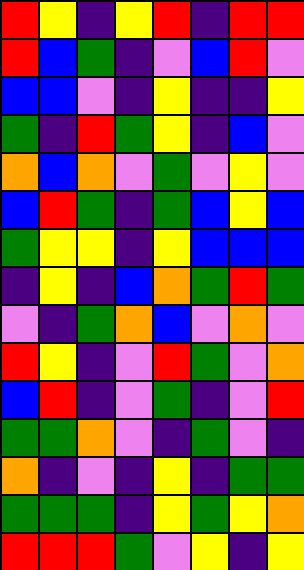[["red", "yellow", "indigo", "yellow", "red", "indigo", "red", "red"], ["red", "blue", "green", "indigo", "violet", "blue", "red", "violet"], ["blue", "blue", "violet", "indigo", "yellow", "indigo", "indigo", "yellow"], ["green", "indigo", "red", "green", "yellow", "indigo", "blue", "violet"], ["orange", "blue", "orange", "violet", "green", "violet", "yellow", "violet"], ["blue", "red", "green", "indigo", "green", "blue", "yellow", "blue"], ["green", "yellow", "yellow", "indigo", "yellow", "blue", "blue", "blue"], ["indigo", "yellow", "indigo", "blue", "orange", "green", "red", "green"], ["violet", "indigo", "green", "orange", "blue", "violet", "orange", "violet"], ["red", "yellow", "indigo", "violet", "red", "green", "violet", "orange"], ["blue", "red", "indigo", "violet", "green", "indigo", "violet", "red"], ["green", "green", "orange", "violet", "indigo", "green", "violet", "indigo"], ["orange", "indigo", "violet", "indigo", "yellow", "indigo", "green", "green"], ["green", "green", "green", "indigo", "yellow", "green", "yellow", "orange"], ["red", "red", "red", "green", "violet", "yellow", "indigo", "yellow"]]